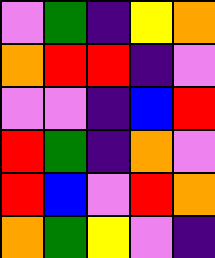[["violet", "green", "indigo", "yellow", "orange"], ["orange", "red", "red", "indigo", "violet"], ["violet", "violet", "indigo", "blue", "red"], ["red", "green", "indigo", "orange", "violet"], ["red", "blue", "violet", "red", "orange"], ["orange", "green", "yellow", "violet", "indigo"]]